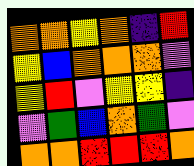[["orange", "orange", "yellow", "orange", "indigo", "red"], ["yellow", "blue", "orange", "orange", "orange", "violet"], ["yellow", "red", "violet", "yellow", "yellow", "indigo"], ["violet", "green", "blue", "orange", "green", "violet"], ["orange", "orange", "red", "red", "red", "orange"]]